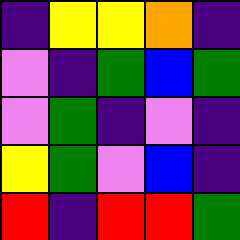[["indigo", "yellow", "yellow", "orange", "indigo"], ["violet", "indigo", "green", "blue", "green"], ["violet", "green", "indigo", "violet", "indigo"], ["yellow", "green", "violet", "blue", "indigo"], ["red", "indigo", "red", "red", "green"]]